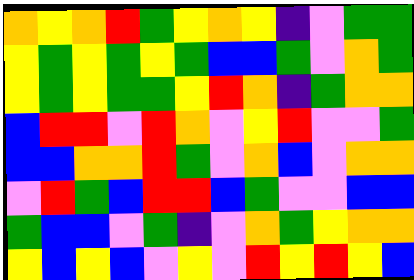[["orange", "yellow", "orange", "red", "green", "yellow", "orange", "yellow", "indigo", "violet", "green", "green"], ["yellow", "green", "yellow", "green", "yellow", "green", "blue", "blue", "green", "violet", "orange", "green"], ["yellow", "green", "yellow", "green", "green", "yellow", "red", "orange", "indigo", "green", "orange", "orange"], ["blue", "red", "red", "violet", "red", "orange", "violet", "yellow", "red", "violet", "violet", "green"], ["blue", "blue", "orange", "orange", "red", "green", "violet", "orange", "blue", "violet", "orange", "orange"], ["violet", "red", "green", "blue", "red", "red", "blue", "green", "violet", "violet", "blue", "blue"], ["green", "blue", "blue", "violet", "green", "indigo", "violet", "orange", "green", "yellow", "orange", "orange"], ["yellow", "blue", "yellow", "blue", "violet", "yellow", "violet", "red", "yellow", "red", "yellow", "blue"]]